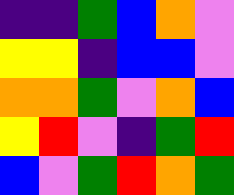[["indigo", "indigo", "green", "blue", "orange", "violet"], ["yellow", "yellow", "indigo", "blue", "blue", "violet"], ["orange", "orange", "green", "violet", "orange", "blue"], ["yellow", "red", "violet", "indigo", "green", "red"], ["blue", "violet", "green", "red", "orange", "green"]]